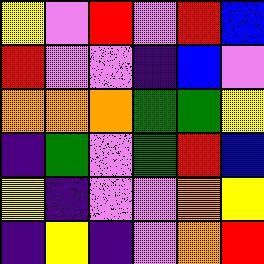[["yellow", "violet", "red", "violet", "red", "blue"], ["red", "violet", "violet", "indigo", "blue", "violet"], ["orange", "orange", "orange", "green", "green", "yellow"], ["indigo", "green", "violet", "green", "red", "blue"], ["yellow", "indigo", "violet", "violet", "orange", "yellow"], ["indigo", "yellow", "indigo", "violet", "orange", "red"]]